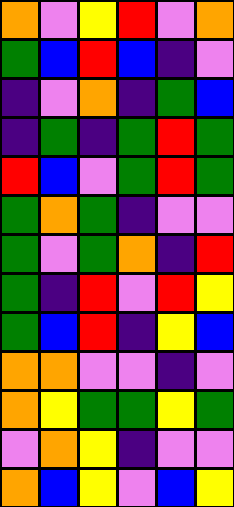[["orange", "violet", "yellow", "red", "violet", "orange"], ["green", "blue", "red", "blue", "indigo", "violet"], ["indigo", "violet", "orange", "indigo", "green", "blue"], ["indigo", "green", "indigo", "green", "red", "green"], ["red", "blue", "violet", "green", "red", "green"], ["green", "orange", "green", "indigo", "violet", "violet"], ["green", "violet", "green", "orange", "indigo", "red"], ["green", "indigo", "red", "violet", "red", "yellow"], ["green", "blue", "red", "indigo", "yellow", "blue"], ["orange", "orange", "violet", "violet", "indigo", "violet"], ["orange", "yellow", "green", "green", "yellow", "green"], ["violet", "orange", "yellow", "indigo", "violet", "violet"], ["orange", "blue", "yellow", "violet", "blue", "yellow"]]